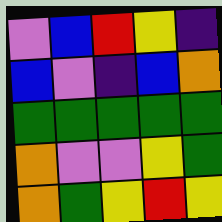[["violet", "blue", "red", "yellow", "indigo"], ["blue", "violet", "indigo", "blue", "orange"], ["green", "green", "green", "green", "green"], ["orange", "violet", "violet", "yellow", "green"], ["orange", "green", "yellow", "red", "yellow"]]